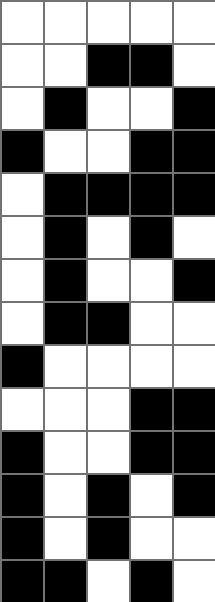[["white", "white", "white", "white", "white"], ["white", "white", "black", "black", "white"], ["white", "black", "white", "white", "black"], ["black", "white", "white", "black", "black"], ["white", "black", "black", "black", "black"], ["white", "black", "white", "black", "white"], ["white", "black", "white", "white", "black"], ["white", "black", "black", "white", "white"], ["black", "white", "white", "white", "white"], ["white", "white", "white", "black", "black"], ["black", "white", "white", "black", "black"], ["black", "white", "black", "white", "black"], ["black", "white", "black", "white", "white"], ["black", "black", "white", "black", "white"]]